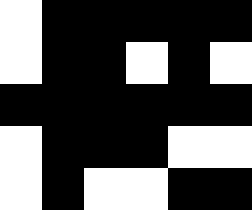[["white", "black", "black", "black", "black", "black"], ["white", "black", "black", "white", "black", "white"], ["black", "black", "black", "black", "black", "black"], ["white", "black", "black", "black", "white", "white"], ["white", "black", "white", "white", "black", "black"]]